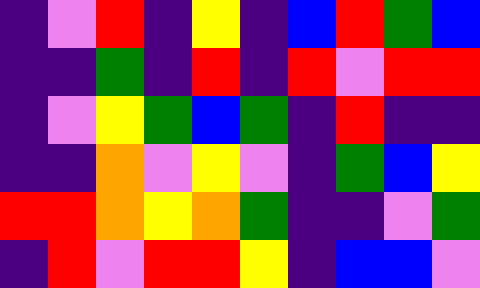[["indigo", "violet", "red", "indigo", "yellow", "indigo", "blue", "red", "green", "blue"], ["indigo", "indigo", "green", "indigo", "red", "indigo", "red", "violet", "red", "red"], ["indigo", "violet", "yellow", "green", "blue", "green", "indigo", "red", "indigo", "indigo"], ["indigo", "indigo", "orange", "violet", "yellow", "violet", "indigo", "green", "blue", "yellow"], ["red", "red", "orange", "yellow", "orange", "green", "indigo", "indigo", "violet", "green"], ["indigo", "red", "violet", "red", "red", "yellow", "indigo", "blue", "blue", "violet"]]